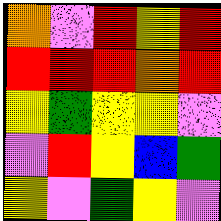[["orange", "violet", "red", "yellow", "red"], ["red", "red", "red", "orange", "red"], ["yellow", "green", "yellow", "yellow", "violet"], ["violet", "red", "yellow", "blue", "green"], ["yellow", "violet", "green", "yellow", "violet"]]